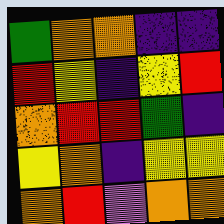[["green", "orange", "orange", "indigo", "indigo"], ["red", "yellow", "indigo", "yellow", "red"], ["orange", "red", "red", "green", "indigo"], ["yellow", "orange", "indigo", "yellow", "yellow"], ["orange", "red", "violet", "orange", "orange"]]